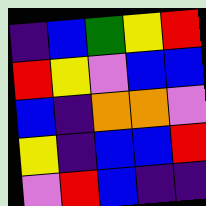[["indigo", "blue", "green", "yellow", "red"], ["red", "yellow", "violet", "blue", "blue"], ["blue", "indigo", "orange", "orange", "violet"], ["yellow", "indigo", "blue", "blue", "red"], ["violet", "red", "blue", "indigo", "indigo"]]